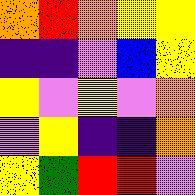[["orange", "red", "orange", "yellow", "yellow"], ["indigo", "indigo", "violet", "blue", "yellow"], ["yellow", "violet", "yellow", "violet", "orange"], ["violet", "yellow", "indigo", "indigo", "orange"], ["yellow", "green", "red", "red", "violet"]]